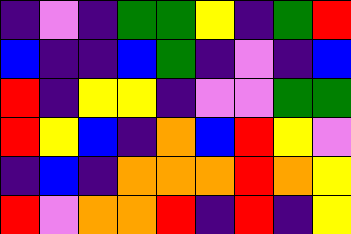[["indigo", "violet", "indigo", "green", "green", "yellow", "indigo", "green", "red"], ["blue", "indigo", "indigo", "blue", "green", "indigo", "violet", "indigo", "blue"], ["red", "indigo", "yellow", "yellow", "indigo", "violet", "violet", "green", "green"], ["red", "yellow", "blue", "indigo", "orange", "blue", "red", "yellow", "violet"], ["indigo", "blue", "indigo", "orange", "orange", "orange", "red", "orange", "yellow"], ["red", "violet", "orange", "orange", "red", "indigo", "red", "indigo", "yellow"]]